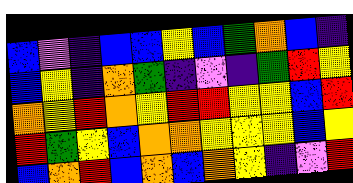[["blue", "violet", "indigo", "blue", "blue", "yellow", "blue", "green", "orange", "blue", "indigo"], ["blue", "yellow", "indigo", "orange", "green", "indigo", "violet", "indigo", "green", "red", "yellow"], ["orange", "yellow", "red", "orange", "yellow", "red", "red", "yellow", "yellow", "blue", "red"], ["red", "green", "yellow", "blue", "orange", "orange", "yellow", "yellow", "yellow", "blue", "yellow"], ["blue", "orange", "red", "blue", "orange", "blue", "orange", "yellow", "indigo", "violet", "red"]]